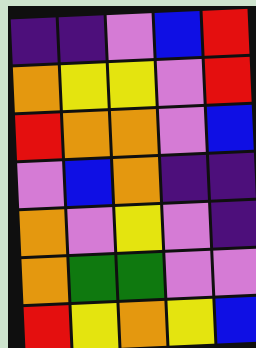[["indigo", "indigo", "violet", "blue", "red"], ["orange", "yellow", "yellow", "violet", "red"], ["red", "orange", "orange", "violet", "blue"], ["violet", "blue", "orange", "indigo", "indigo"], ["orange", "violet", "yellow", "violet", "indigo"], ["orange", "green", "green", "violet", "violet"], ["red", "yellow", "orange", "yellow", "blue"]]